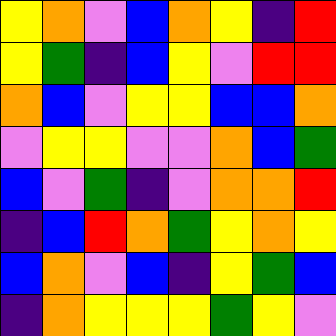[["yellow", "orange", "violet", "blue", "orange", "yellow", "indigo", "red"], ["yellow", "green", "indigo", "blue", "yellow", "violet", "red", "red"], ["orange", "blue", "violet", "yellow", "yellow", "blue", "blue", "orange"], ["violet", "yellow", "yellow", "violet", "violet", "orange", "blue", "green"], ["blue", "violet", "green", "indigo", "violet", "orange", "orange", "red"], ["indigo", "blue", "red", "orange", "green", "yellow", "orange", "yellow"], ["blue", "orange", "violet", "blue", "indigo", "yellow", "green", "blue"], ["indigo", "orange", "yellow", "yellow", "yellow", "green", "yellow", "violet"]]